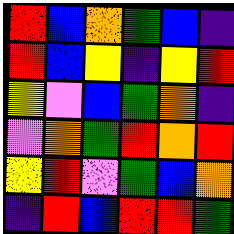[["red", "blue", "orange", "green", "blue", "indigo"], ["red", "blue", "yellow", "indigo", "yellow", "red"], ["yellow", "violet", "blue", "green", "orange", "indigo"], ["violet", "orange", "green", "red", "orange", "red"], ["yellow", "red", "violet", "green", "blue", "orange"], ["indigo", "red", "blue", "red", "red", "green"]]